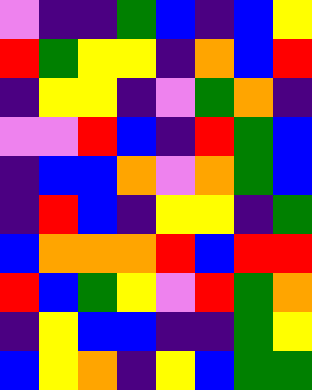[["violet", "indigo", "indigo", "green", "blue", "indigo", "blue", "yellow"], ["red", "green", "yellow", "yellow", "indigo", "orange", "blue", "red"], ["indigo", "yellow", "yellow", "indigo", "violet", "green", "orange", "indigo"], ["violet", "violet", "red", "blue", "indigo", "red", "green", "blue"], ["indigo", "blue", "blue", "orange", "violet", "orange", "green", "blue"], ["indigo", "red", "blue", "indigo", "yellow", "yellow", "indigo", "green"], ["blue", "orange", "orange", "orange", "red", "blue", "red", "red"], ["red", "blue", "green", "yellow", "violet", "red", "green", "orange"], ["indigo", "yellow", "blue", "blue", "indigo", "indigo", "green", "yellow"], ["blue", "yellow", "orange", "indigo", "yellow", "blue", "green", "green"]]